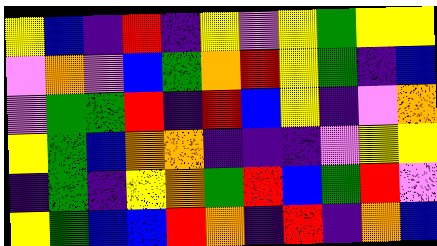[["yellow", "blue", "indigo", "red", "indigo", "yellow", "violet", "yellow", "green", "yellow", "yellow"], ["violet", "orange", "violet", "blue", "green", "orange", "red", "yellow", "green", "indigo", "blue"], ["violet", "green", "green", "red", "indigo", "red", "blue", "yellow", "indigo", "violet", "orange"], ["yellow", "green", "blue", "orange", "orange", "indigo", "indigo", "indigo", "violet", "yellow", "yellow"], ["indigo", "green", "indigo", "yellow", "orange", "green", "red", "blue", "green", "red", "violet"], ["yellow", "green", "blue", "blue", "red", "orange", "indigo", "red", "indigo", "orange", "blue"]]